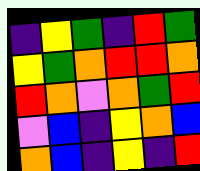[["indigo", "yellow", "green", "indigo", "red", "green"], ["yellow", "green", "orange", "red", "red", "orange"], ["red", "orange", "violet", "orange", "green", "red"], ["violet", "blue", "indigo", "yellow", "orange", "blue"], ["orange", "blue", "indigo", "yellow", "indigo", "red"]]